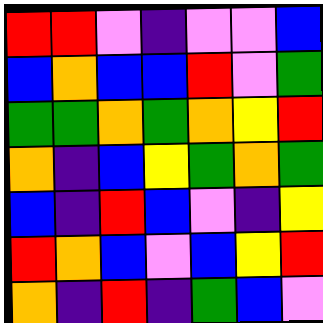[["red", "red", "violet", "indigo", "violet", "violet", "blue"], ["blue", "orange", "blue", "blue", "red", "violet", "green"], ["green", "green", "orange", "green", "orange", "yellow", "red"], ["orange", "indigo", "blue", "yellow", "green", "orange", "green"], ["blue", "indigo", "red", "blue", "violet", "indigo", "yellow"], ["red", "orange", "blue", "violet", "blue", "yellow", "red"], ["orange", "indigo", "red", "indigo", "green", "blue", "violet"]]